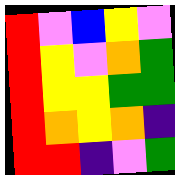[["red", "violet", "blue", "yellow", "violet"], ["red", "yellow", "violet", "orange", "green"], ["red", "yellow", "yellow", "green", "green"], ["red", "orange", "yellow", "orange", "indigo"], ["red", "red", "indigo", "violet", "green"]]